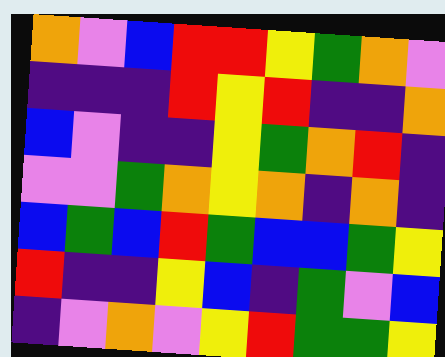[["orange", "violet", "blue", "red", "red", "yellow", "green", "orange", "violet"], ["indigo", "indigo", "indigo", "red", "yellow", "red", "indigo", "indigo", "orange"], ["blue", "violet", "indigo", "indigo", "yellow", "green", "orange", "red", "indigo"], ["violet", "violet", "green", "orange", "yellow", "orange", "indigo", "orange", "indigo"], ["blue", "green", "blue", "red", "green", "blue", "blue", "green", "yellow"], ["red", "indigo", "indigo", "yellow", "blue", "indigo", "green", "violet", "blue"], ["indigo", "violet", "orange", "violet", "yellow", "red", "green", "green", "yellow"]]